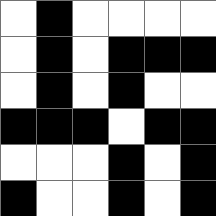[["white", "black", "white", "white", "white", "white"], ["white", "black", "white", "black", "black", "black"], ["white", "black", "white", "black", "white", "white"], ["black", "black", "black", "white", "black", "black"], ["white", "white", "white", "black", "white", "black"], ["black", "white", "white", "black", "white", "black"]]